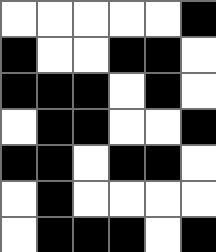[["white", "white", "white", "white", "white", "black"], ["black", "white", "white", "black", "black", "white"], ["black", "black", "black", "white", "black", "white"], ["white", "black", "black", "white", "white", "black"], ["black", "black", "white", "black", "black", "white"], ["white", "black", "white", "white", "white", "white"], ["white", "black", "black", "black", "white", "black"]]